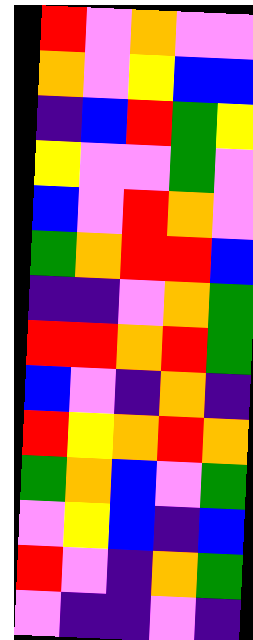[["red", "violet", "orange", "violet", "violet"], ["orange", "violet", "yellow", "blue", "blue"], ["indigo", "blue", "red", "green", "yellow"], ["yellow", "violet", "violet", "green", "violet"], ["blue", "violet", "red", "orange", "violet"], ["green", "orange", "red", "red", "blue"], ["indigo", "indigo", "violet", "orange", "green"], ["red", "red", "orange", "red", "green"], ["blue", "violet", "indigo", "orange", "indigo"], ["red", "yellow", "orange", "red", "orange"], ["green", "orange", "blue", "violet", "green"], ["violet", "yellow", "blue", "indigo", "blue"], ["red", "violet", "indigo", "orange", "green"], ["violet", "indigo", "indigo", "violet", "indigo"]]